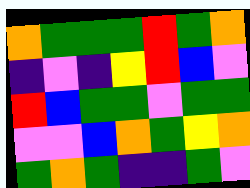[["orange", "green", "green", "green", "red", "green", "orange"], ["indigo", "violet", "indigo", "yellow", "red", "blue", "violet"], ["red", "blue", "green", "green", "violet", "green", "green"], ["violet", "violet", "blue", "orange", "green", "yellow", "orange"], ["green", "orange", "green", "indigo", "indigo", "green", "violet"]]